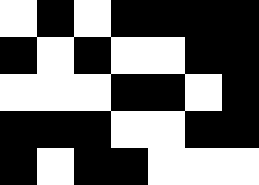[["white", "black", "white", "black", "black", "black", "black"], ["black", "white", "black", "white", "white", "black", "black"], ["white", "white", "white", "black", "black", "white", "black"], ["black", "black", "black", "white", "white", "black", "black"], ["black", "white", "black", "black", "white", "white", "white"]]